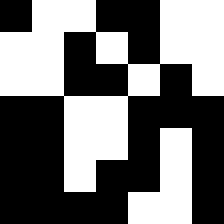[["black", "white", "white", "black", "black", "white", "white"], ["white", "white", "black", "white", "black", "white", "white"], ["white", "white", "black", "black", "white", "black", "white"], ["black", "black", "white", "white", "black", "black", "black"], ["black", "black", "white", "white", "black", "white", "black"], ["black", "black", "white", "black", "black", "white", "black"], ["black", "black", "black", "black", "white", "white", "black"]]